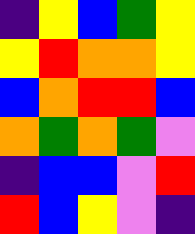[["indigo", "yellow", "blue", "green", "yellow"], ["yellow", "red", "orange", "orange", "yellow"], ["blue", "orange", "red", "red", "blue"], ["orange", "green", "orange", "green", "violet"], ["indigo", "blue", "blue", "violet", "red"], ["red", "blue", "yellow", "violet", "indigo"]]